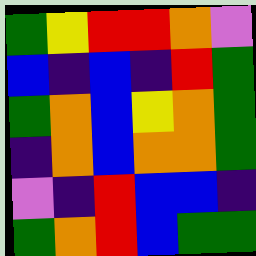[["green", "yellow", "red", "red", "orange", "violet"], ["blue", "indigo", "blue", "indigo", "red", "green"], ["green", "orange", "blue", "yellow", "orange", "green"], ["indigo", "orange", "blue", "orange", "orange", "green"], ["violet", "indigo", "red", "blue", "blue", "indigo"], ["green", "orange", "red", "blue", "green", "green"]]